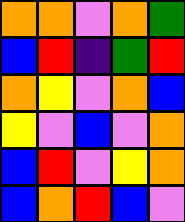[["orange", "orange", "violet", "orange", "green"], ["blue", "red", "indigo", "green", "red"], ["orange", "yellow", "violet", "orange", "blue"], ["yellow", "violet", "blue", "violet", "orange"], ["blue", "red", "violet", "yellow", "orange"], ["blue", "orange", "red", "blue", "violet"]]